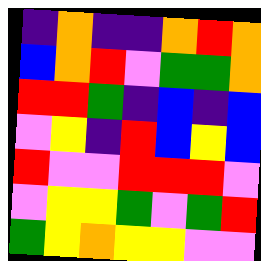[["indigo", "orange", "indigo", "indigo", "orange", "red", "orange"], ["blue", "orange", "red", "violet", "green", "green", "orange"], ["red", "red", "green", "indigo", "blue", "indigo", "blue"], ["violet", "yellow", "indigo", "red", "blue", "yellow", "blue"], ["red", "violet", "violet", "red", "red", "red", "violet"], ["violet", "yellow", "yellow", "green", "violet", "green", "red"], ["green", "yellow", "orange", "yellow", "yellow", "violet", "violet"]]